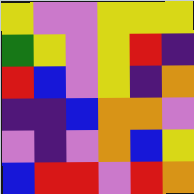[["yellow", "violet", "violet", "yellow", "yellow", "yellow"], ["green", "yellow", "violet", "yellow", "red", "indigo"], ["red", "blue", "violet", "yellow", "indigo", "orange"], ["indigo", "indigo", "blue", "orange", "orange", "violet"], ["violet", "indigo", "violet", "orange", "blue", "yellow"], ["blue", "red", "red", "violet", "red", "orange"]]